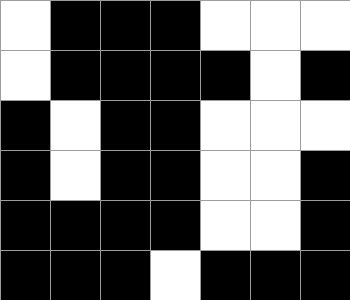[["white", "black", "black", "black", "white", "white", "white"], ["white", "black", "black", "black", "black", "white", "black"], ["black", "white", "black", "black", "white", "white", "white"], ["black", "white", "black", "black", "white", "white", "black"], ["black", "black", "black", "black", "white", "white", "black"], ["black", "black", "black", "white", "black", "black", "black"]]